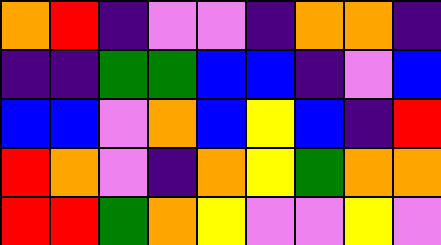[["orange", "red", "indigo", "violet", "violet", "indigo", "orange", "orange", "indigo"], ["indigo", "indigo", "green", "green", "blue", "blue", "indigo", "violet", "blue"], ["blue", "blue", "violet", "orange", "blue", "yellow", "blue", "indigo", "red"], ["red", "orange", "violet", "indigo", "orange", "yellow", "green", "orange", "orange"], ["red", "red", "green", "orange", "yellow", "violet", "violet", "yellow", "violet"]]